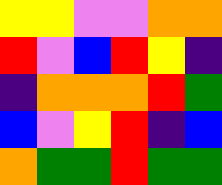[["yellow", "yellow", "violet", "violet", "orange", "orange"], ["red", "violet", "blue", "red", "yellow", "indigo"], ["indigo", "orange", "orange", "orange", "red", "green"], ["blue", "violet", "yellow", "red", "indigo", "blue"], ["orange", "green", "green", "red", "green", "green"]]